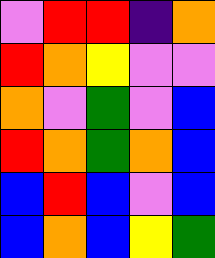[["violet", "red", "red", "indigo", "orange"], ["red", "orange", "yellow", "violet", "violet"], ["orange", "violet", "green", "violet", "blue"], ["red", "orange", "green", "orange", "blue"], ["blue", "red", "blue", "violet", "blue"], ["blue", "orange", "blue", "yellow", "green"]]